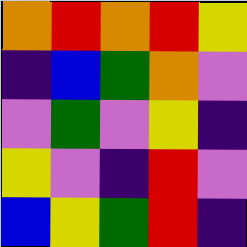[["orange", "red", "orange", "red", "yellow"], ["indigo", "blue", "green", "orange", "violet"], ["violet", "green", "violet", "yellow", "indigo"], ["yellow", "violet", "indigo", "red", "violet"], ["blue", "yellow", "green", "red", "indigo"]]